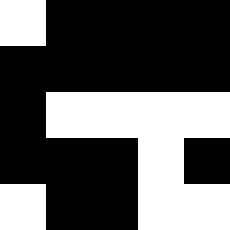[["white", "black", "black", "black", "black"], ["black", "black", "black", "black", "black"], ["black", "white", "white", "white", "white"], ["black", "black", "black", "white", "black"], ["white", "black", "black", "white", "white"]]